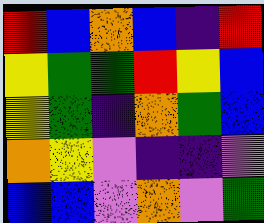[["red", "blue", "orange", "blue", "indigo", "red"], ["yellow", "green", "green", "red", "yellow", "blue"], ["yellow", "green", "indigo", "orange", "green", "blue"], ["orange", "yellow", "violet", "indigo", "indigo", "violet"], ["blue", "blue", "violet", "orange", "violet", "green"]]